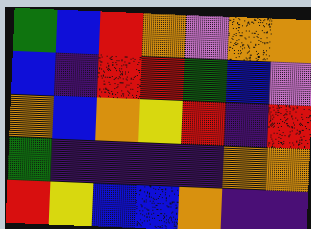[["green", "blue", "red", "orange", "violet", "orange", "orange"], ["blue", "indigo", "red", "red", "green", "blue", "violet"], ["orange", "blue", "orange", "yellow", "red", "indigo", "red"], ["green", "indigo", "indigo", "indigo", "indigo", "orange", "orange"], ["red", "yellow", "blue", "blue", "orange", "indigo", "indigo"]]